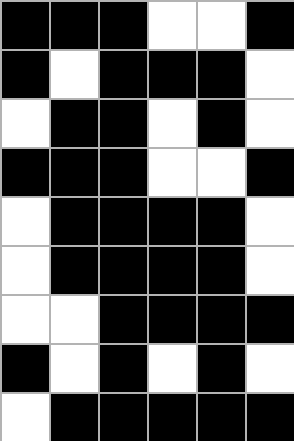[["black", "black", "black", "white", "white", "black"], ["black", "white", "black", "black", "black", "white"], ["white", "black", "black", "white", "black", "white"], ["black", "black", "black", "white", "white", "black"], ["white", "black", "black", "black", "black", "white"], ["white", "black", "black", "black", "black", "white"], ["white", "white", "black", "black", "black", "black"], ["black", "white", "black", "white", "black", "white"], ["white", "black", "black", "black", "black", "black"]]